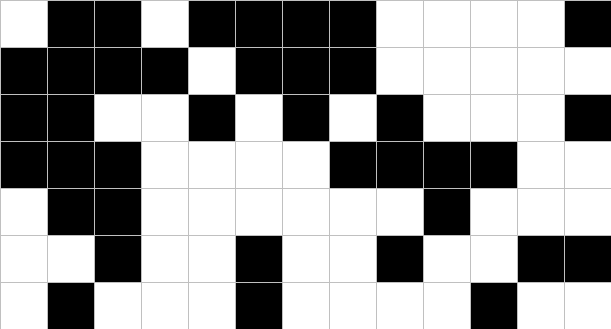[["white", "black", "black", "white", "black", "black", "black", "black", "white", "white", "white", "white", "black"], ["black", "black", "black", "black", "white", "black", "black", "black", "white", "white", "white", "white", "white"], ["black", "black", "white", "white", "black", "white", "black", "white", "black", "white", "white", "white", "black"], ["black", "black", "black", "white", "white", "white", "white", "black", "black", "black", "black", "white", "white"], ["white", "black", "black", "white", "white", "white", "white", "white", "white", "black", "white", "white", "white"], ["white", "white", "black", "white", "white", "black", "white", "white", "black", "white", "white", "black", "black"], ["white", "black", "white", "white", "white", "black", "white", "white", "white", "white", "black", "white", "white"]]